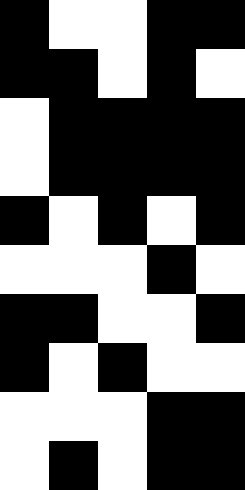[["black", "white", "white", "black", "black"], ["black", "black", "white", "black", "white"], ["white", "black", "black", "black", "black"], ["white", "black", "black", "black", "black"], ["black", "white", "black", "white", "black"], ["white", "white", "white", "black", "white"], ["black", "black", "white", "white", "black"], ["black", "white", "black", "white", "white"], ["white", "white", "white", "black", "black"], ["white", "black", "white", "black", "black"]]